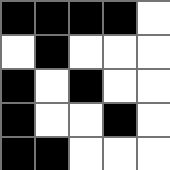[["black", "black", "black", "black", "white"], ["white", "black", "white", "white", "white"], ["black", "white", "black", "white", "white"], ["black", "white", "white", "black", "white"], ["black", "black", "white", "white", "white"]]